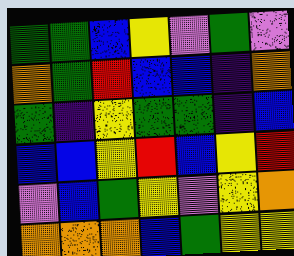[["green", "green", "blue", "yellow", "violet", "green", "violet"], ["orange", "green", "red", "blue", "blue", "indigo", "orange"], ["green", "indigo", "yellow", "green", "green", "indigo", "blue"], ["blue", "blue", "yellow", "red", "blue", "yellow", "red"], ["violet", "blue", "green", "yellow", "violet", "yellow", "orange"], ["orange", "orange", "orange", "blue", "green", "yellow", "yellow"]]